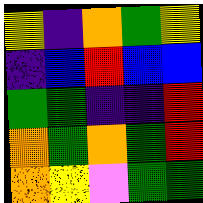[["yellow", "indigo", "orange", "green", "yellow"], ["indigo", "blue", "red", "blue", "blue"], ["green", "green", "indigo", "indigo", "red"], ["orange", "green", "orange", "green", "red"], ["orange", "yellow", "violet", "green", "green"]]